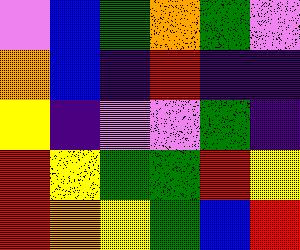[["violet", "blue", "green", "orange", "green", "violet"], ["orange", "blue", "indigo", "red", "indigo", "indigo"], ["yellow", "indigo", "violet", "violet", "green", "indigo"], ["red", "yellow", "green", "green", "red", "yellow"], ["red", "orange", "yellow", "green", "blue", "red"]]